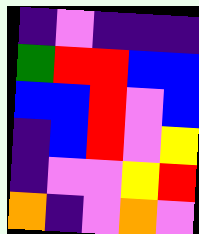[["indigo", "violet", "indigo", "indigo", "indigo"], ["green", "red", "red", "blue", "blue"], ["blue", "blue", "red", "violet", "blue"], ["indigo", "blue", "red", "violet", "yellow"], ["indigo", "violet", "violet", "yellow", "red"], ["orange", "indigo", "violet", "orange", "violet"]]